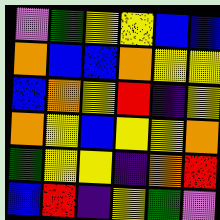[["violet", "green", "yellow", "yellow", "blue", "blue"], ["orange", "blue", "blue", "orange", "yellow", "yellow"], ["blue", "orange", "yellow", "red", "indigo", "yellow"], ["orange", "yellow", "blue", "yellow", "yellow", "orange"], ["green", "yellow", "yellow", "indigo", "orange", "red"], ["blue", "red", "indigo", "yellow", "green", "violet"]]